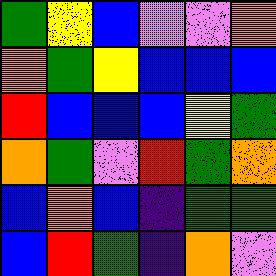[["green", "yellow", "blue", "violet", "violet", "orange"], ["orange", "green", "yellow", "blue", "blue", "blue"], ["red", "blue", "blue", "blue", "yellow", "green"], ["orange", "green", "violet", "red", "green", "orange"], ["blue", "orange", "blue", "indigo", "green", "green"], ["blue", "red", "green", "indigo", "orange", "violet"]]